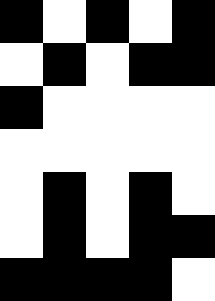[["black", "white", "black", "white", "black"], ["white", "black", "white", "black", "black"], ["black", "white", "white", "white", "white"], ["white", "white", "white", "white", "white"], ["white", "black", "white", "black", "white"], ["white", "black", "white", "black", "black"], ["black", "black", "black", "black", "white"]]